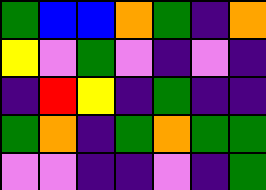[["green", "blue", "blue", "orange", "green", "indigo", "orange"], ["yellow", "violet", "green", "violet", "indigo", "violet", "indigo"], ["indigo", "red", "yellow", "indigo", "green", "indigo", "indigo"], ["green", "orange", "indigo", "green", "orange", "green", "green"], ["violet", "violet", "indigo", "indigo", "violet", "indigo", "green"]]